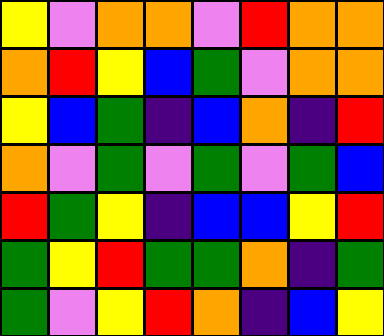[["yellow", "violet", "orange", "orange", "violet", "red", "orange", "orange"], ["orange", "red", "yellow", "blue", "green", "violet", "orange", "orange"], ["yellow", "blue", "green", "indigo", "blue", "orange", "indigo", "red"], ["orange", "violet", "green", "violet", "green", "violet", "green", "blue"], ["red", "green", "yellow", "indigo", "blue", "blue", "yellow", "red"], ["green", "yellow", "red", "green", "green", "orange", "indigo", "green"], ["green", "violet", "yellow", "red", "orange", "indigo", "blue", "yellow"]]